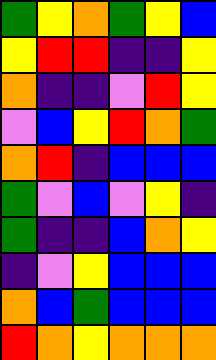[["green", "yellow", "orange", "green", "yellow", "blue"], ["yellow", "red", "red", "indigo", "indigo", "yellow"], ["orange", "indigo", "indigo", "violet", "red", "yellow"], ["violet", "blue", "yellow", "red", "orange", "green"], ["orange", "red", "indigo", "blue", "blue", "blue"], ["green", "violet", "blue", "violet", "yellow", "indigo"], ["green", "indigo", "indigo", "blue", "orange", "yellow"], ["indigo", "violet", "yellow", "blue", "blue", "blue"], ["orange", "blue", "green", "blue", "blue", "blue"], ["red", "orange", "yellow", "orange", "orange", "orange"]]